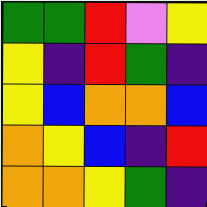[["green", "green", "red", "violet", "yellow"], ["yellow", "indigo", "red", "green", "indigo"], ["yellow", "blue", "orange", "orange", "blue"], ["orange", "yellow", "blue", "indigo", "red"], ["orange", "orange", "yellow", "green", "indigo"]]